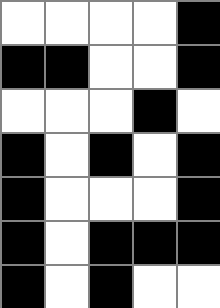[["white", "white", "white", "white", "black"], ["black", "black", "white", "white", "black"], ["white", "white", "white", "black", "white"], ["black", "white", "black", "white", "black"], ["black", "white", "white", "white", "black"], ["black", "white", "black", "black", "black"], ["black", "white", "black", "white", "white"]]